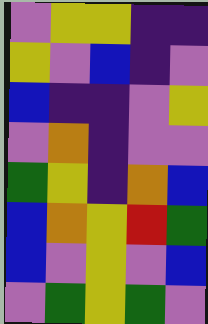[["violet", "yellow", "yellow", "indigo", "indigo"], ["yellow", "violet", "blue", "indigo", "violet"], ["blue", "indigo", "indigo", "violet", "yellow"], ["violet", "orange", "indigo", "violet", "violet"], ["green", "yellow", "indigo", "orange", "blue"], ["blue", "orange", "yellow", "red", "green"], ["blue", "violet", "yellow", "violet", "blue"], ["violet", "green", "yellow", "green", "violet"]]